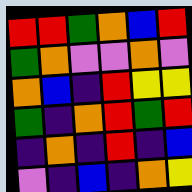[["red", "red", "green", "orange", "blue", "red"], ["green", "orange", "violet", "violet", "orange", "violet"], ["orange", "blue", "indigo", "red", "yellow", "yellow"], ["green", "indigo", "orange", "red", "green", "red"], ["indigo", "orange", "indigo", "red", "indigo", "blue"], ["violet", "indigo", "blue", "indigo", "orange", "yellow"]]